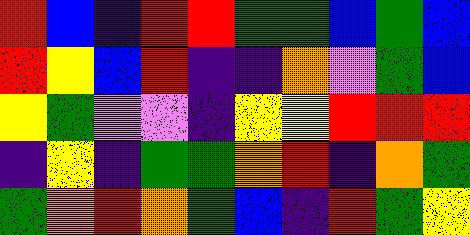[["red", "blue", "indigo", "red", "red", "green", "green", "blue", "green", "blue"], ["red", "yellow", "blue", "red", "indigo", "indigo", "orange", "violet", "green", "blue"], ["yellow", "green", "violet", "violet", "indigo", "yellow", "yellow", "red", "red", "red"], ["indigo", "yellow", "indigo", "green", "green", "orange", "red", "indigo", "orange", "green"], ["green", "orange", "red", "orange", "green", "blue", "indigo", "red", "green", "yellow"]]